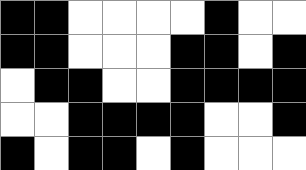[["black", "black", "white", "white", "white", "white", "black", "white", "white"], ["black", "black", "white", "white", "white", "black", "black", "white", "black"], ["white", "black", "black", "white", "white", "black", "black", "black", "black"], ["white", "white", "black", "black", "black", "black", "white", "white", "black"], ["black", "white", "black", "black", "white", "black", "white", "white", "white"]]